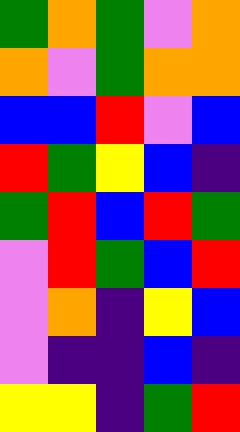[["green", "orange", "green", "violet", "orange"], ["orange", "violet", "green", "orange", "orange"], ["blue", "blue", "red", "violet", "blue"], ["red", "green", "yellow", "blue", "indigo"], ["green", "red", "blue", "red", "green"], ["violet", "red", "green", "blue", "red"], ["violet", "orange", "indigo", "yellow", "blue"], ["violet", "indigo", "indigo", "blue", "indigo"], ["yellow", "yellow", "indigo", "green", "red"]]